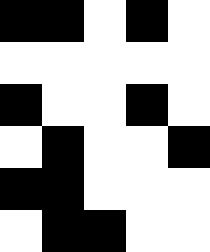[["black", "black", "white", "black", "white"], ["white", "white", "white", "white", "white"], ["black", "white", "white", "black", "white"], ["white", "black", "white", "white", "black"], ["black", "black", "white", "white", "white"], ["white", "black", "black", "white", "white"]]